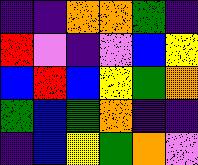[["indigo", "indigo", "orange", "orange", "green", "indigo"], ["red", "violet", "indigo", "violet", "blue", "yellow"], ["blue", "red", "blue", "yellow", "green", "orange"], ["green", "blue", "green", "orange", "indigo", "indigo"], ["indigo", "blue", "yellow", "green", "orange", "violet"]]